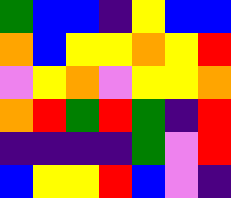[["green", "blue", "blue", "indigo", "yellow", "blue", "blue"], ["orange", "blue", "yellow", "yellow", "orange", "yellow", "red"], ["violet", "yellow", "orange", "violet", "yellow", "yellow", "orange"], ["orange", "red", "green", "red", "green", "indigo", "red"], ["indigo", "indigo", "indigo", "indigo", "green", "violet", "red"], ["blue", "yellow", "yellow", "red", "blue", "violet", "indigo"]]